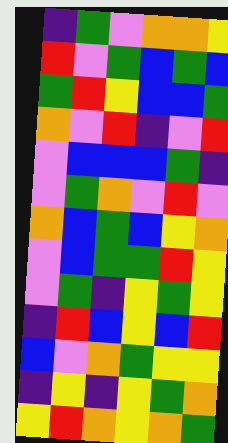[["indigo", "green", "violet", "orange", "orange", "yellow"], ["red", "violet", "green", "blue", "green", "blue"], ["green", "red", "yellow", "blue", "blue", "green"], ["orange", "violet", "red", "indigo", "violet", "red"], ["violet", "blue", "blue", "blue", "green", "indigo"], ["violet", "green", "orange", "violet", "red", "violet"], ["orange", "blue", "green", "blue", "yellow", "orange"], ["violet", "blue", "green", "green", "red", "yellow"], ["violet", "green", "indigo", "yellow", "green", "yellow"], ["indigo", "red", "blue", "yellow", "blue", "red"], ["blue", "violet", "orange", "green", "yellow", "yellow"], ["indigo", "yellow", "indigo", "yellow", "green", "orange"], ["yellow", "red", "orange", "yellow", "orange", "green"]]